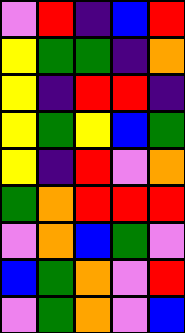[["violet", "red", "indigo", "blue", "red"], ["yellow", "green", "green", "indigo", "orange"], ["yellow", "indigo", "red", "red", "indigo"], ["yellow", "green", "yellow", "blue", "green"], ["yellow", "indigo", "red", "violet", "orange"], ["green", "orange", "red", "red", "red"], ["violet", "orange", "blue", "green", "violet"], ["blue", "green", "orange", "violet", "red"], ["violet", "green", "orange", "violet", "blue"]]